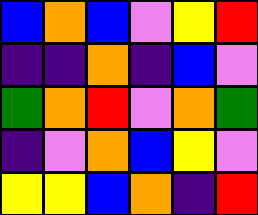[["blue", "orange", "blue", "violet", "yellow", "red"], ["indigo", "indigo", "orange", "indigo", "blue", "violet"], ["green", "orange", "red", "violet", "orange", "green"], ["indigo", "violet", "orange", "blue", "yellow", "violet"], ["yellow", "yellow", "blue", "orange", "indigo", "red"]]